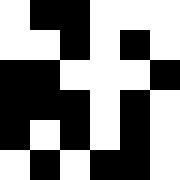[["white", "black", "black", "white", "white", "white"], ["white", "white", "black", "white", "black", "white"], ["black", "black", "white", "white", "white", "black"], ["black", "black", "black", "white", "black", "white"], ["black", "white", "black", "white", "black", "white"], ["white", "black", "white", "black", "black", "white"]]